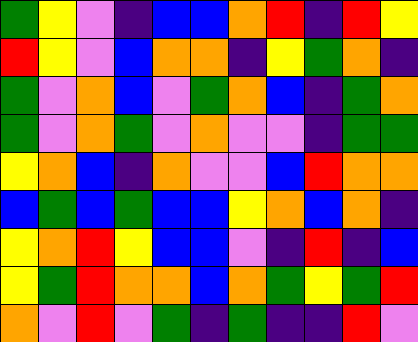[["green", "yellow", "violet", "indigo", "blue", "blue", "orange", "red", "indigo", "red", "yellow"], ["red", "yellow", "violet", "blue", "orange", "orange", "indigo", "yellow", "green", "orange", "indigo"], ["green", "violet", "orange", "blue", "violet", "green", "orange", "blue", "indigo", "green", "orange"], ["green", "violet", "orange", "green", "violet", "orange", "violet", "violet", "indigo", "green", "green"], ["yellow", "orange", "blue", "indigo", "orange", "violet", "violet", "blue", "red", "orange", "orange"], ["blue", "green", "blue", "green", "blue", "blue", "yellow", "orange", "blue", "orange", "indigo"], ["yellow", "orange", "red", "yellow", "blue", "blue", "violet", "indigo", "red", "indigo", "blue"], ["yellow", "green", "red", "orange", "orange", "blue", "orange", "green", "yellow", "green", "red"], ["orange", "violet", "red", "violet", "green", "indigo", "green", "indigo", "indigo", "red", "violet"]]